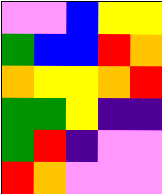[["violet", "violet", "blue", "yellow", "yellow"], ["green", "blue", "blue", "red", "orange"], ["orange", "yellow", "yellow", "orange", "red"], ["green", "green", "yellow", "indigo", "indigo"], ["green", "red", "indigo", "violet", "violet"], ["red", "orange", "violet", "violet", "violet"]]